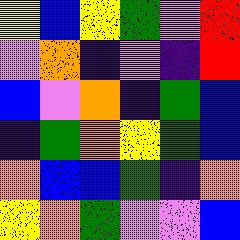[["yellow", "blue", "yellow", "green", "violet", "red"], ["violet", "orange", "indigo", "violet", "indigo", "red"], ["blue", "violet", "orange", "indigo", "green", "blue"], ["indigo", "green", "orange", "yellow", "green", "blue"], ["orange", "blue", "blue", "green", "indigo", "orange"], ["yellow", "orange", "green", "violet", "violet", "blue"]]